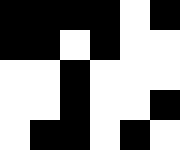[["black", "black", "black", "black", "white", "black"], ["black", "black", "white", "black", "white", "white"], ["white", "white", "black", "white", "white", "white"], ["white", "white", "black", "white", "white", "black"], ["white", "black", "black", "white", "black", "white"]]